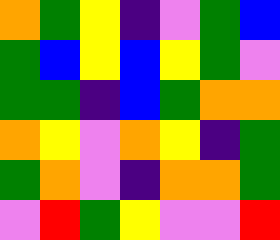[["orange", "green", "yellow", "indigo", "violet", "green", "blue"], ["green", "blue", "yellow", "blue", "yellow", "green", "violet"], ["green", "green", "indigo", "blue", "green", "orange", "orange"], ["orange", "yellow", "violet", "orange", "yellow", "indigo", "green"], ["green", "orange", "violet", "indigo", "orange", "orange", "green"], ["violet", "red", "green", "yellow", "violet", "violet", "red"]]